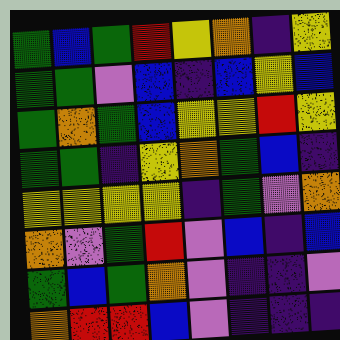[["green", "blue", "green", "red", "yellow", "orange", "indigo", "yellow"], ["green", "green", "violet", "blue", "indigo", "blue", "yellow", "blue"], ["green", "orange", "green", "blue", "yellow", "yellow", "red", "yellow"], ["green", "green", "indigo", "yellow", "orange", "green", "blue", "indigo"], ["yellow", "yellow", "yellow", "yellow", "indigo", "green", "violet", "orange"], ["orange", "violet", "green", "red", "violet", "blue", "indigo", "blue"], ["green", "blue", "green", "orange", "violet", "indigo", "indigo", "violet"], ["orange", "red", "red", "blue", "violet", "indigo", "indigo", "indigo"]]